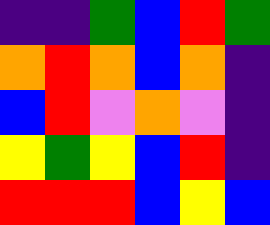[["indigo", "indigo", "green", "blue", "red", "green"], ["orange", "red", "orange", "blue", "orange", "indigo"], ["blue", "red", "violet", "orange", "violet", "indigo"], ["yellow", "green", "yellow", "blue", "red", "indigo"], ["red", "red", "red", "blue", "yellow", "blue"]]